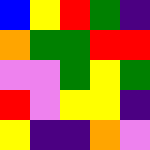[["blue", "yellow", "red", "green", "indigo"], ["orange", "green", "green", "red", "red"], ["violet", "violet", "green", "yellow", "green"], ["red", "violet", "yellow", "yellow", "indigo"], ["yellow", "indigo", "indigo", "orange", "violet"]]